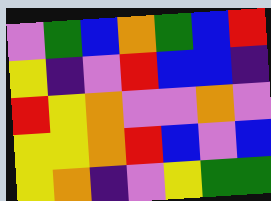[["violet", "green", "blue", "orange", "green", "blue", "red"], ["yellow", "indigo", "violet", "red", "blue", "blue", "indigo"], ["red", "yellow", "orange", "violet", "violet", "orange", "violet"], ["yellow", "yellow", "orange", "red", "blue", "violet", "blue"], ["yellow", "orange", "indigo", "violet", "yellow", "green", "green"]]